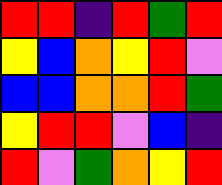[["red", "red", "indigo", "red", "green", "red"], ["yellow", "blue", "orange", "yellow", "red", "violet"], ["blue", "blue", "orange", "orange", "red", "green"], ["yellow", "red", "red", "violet", "blue", "indigo"], ["red", "violet", "green", "orange", "yellow", "red"]]